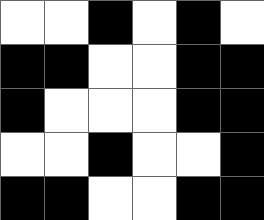[["white", "white", "black", "white", "black", "white"], ["black", "black", "white", "white", "black", "black"], ["black", "white", "white", "white", "black", "black"], ["white", "white", "black", "white", "white", "black"], ["black", "black", "white", "white", "black", "black"]]